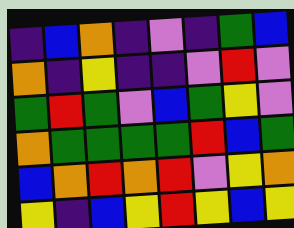[["indigo", "blue", "orange", "indigo", "violet", "indigo", "green", "blue"], ["orange", "indigo", "yellow", "indigo", "indigo", "violet", "red", "violet"], ["green", "red", "green", "violet", "blue", "green", "yellow", "violet"], ["orange", "green", "green", "green", "green", "red", "blue", "green"], ["blue", "orange", "red", "orange", "red", "violet", "yellow", "orange"], ["yellow", "indigo", "blue", "yellow", "red", "yellow", "blue", "yellow"]]